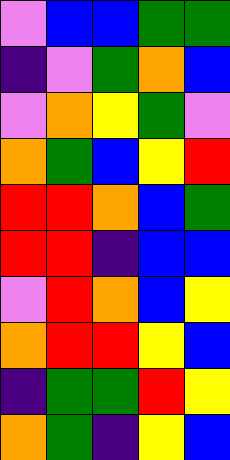[["violet", "blue", "blue", "green", "green"], ["indigo", "violet", "green", "orange", "blue"], ["violet", "orange", "yellow", "green", "violet"], ["orange", "green", "blue", "yellow", "red"], ["red", "red", "orange", "blue", "green"], ["red", "red", "indigo", "blue", "blue"], ["violet", "red", "orange", "blue", "yellow"], ["orange", "red", "red", "yellow", "blue"], ["indigo", "green", "green", "red", "yellow"], ["orange", "green", "indigo", "yellow", "blue"]]